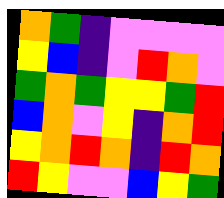[["orange", "green", "indigo", "violet", "violet", "violet", "violet"], ["yellow", "blue", "indigo", "violet", "red", "orange", "violet"], ["green", "orange", "green", "yellow", "yellow", "green", "red"], ["blue", "orange", "violet", "yellow", "indigo", "orange", "red"], ["yellow", "orange", "red", "orange", "indigo", "red", "orange"], ["red", "yellow", "violet", "violet", "blue", "yellow", "green"]]